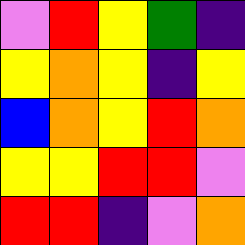[["violet", "red", "yellow", "green", "indigo"], ["yellow", "orange", "yellow", "indigo", "yellow"], ["blue", "orange", "yellow", "red", "orange"], ["yellow", "yellow", "red", "red", "violet"], ["red", "red", "indigo", "violet", "orange"]]